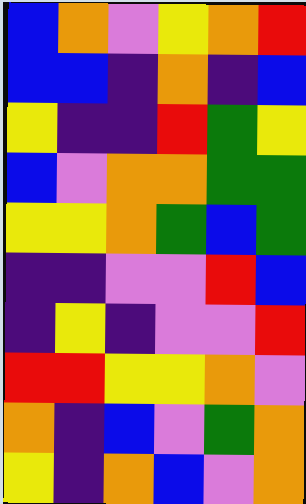[["blue", "orange", "violet", "yellow", "orange", "red"], ["blue", "blue", "indigo", "orange", "indigo", "blue"], ["yellow", "indigo", "indigo", "red", "green", "yellow"], ["blue", "violet", "orange", "orange", "green", "green"], ["yellow", "yellow", "orange", "green", "blue", "green"], ["indigo", "indigo", "violet", "violet", "red", "blue"], ["indigo", "yellow", "indigo", "violet", "violet", "red"], ["red", "red", "yellow", "yellow", "orange", "violet"], ["orange", "indigo", "blue", "violet", "green", "orange"], ["yellow", "indigo", "orange", "blue", "violet", "orange"]]